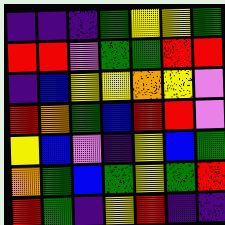[["indigo", "indigo", "indigo", "green", "yellow", "yellow", "green"], ["red", "red", "violet", "green", "green", "red", "red"], ["indigo", "blue", "yellow", "yellow", "orange", "yellow", "violet"], ["red", "orange", "green", "blue", "red", "red", "violet"], ["yellow", "blue", "violet", "indigo", "yellow", "blue", "green"], ["orange", "green", "blue", "green", "yellow", "green", "red"], ["red", "green", "indigo", "yellow", "red", "indigo", "indigo"]]